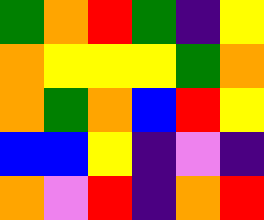[["green", "orange", "red", "green", "indigo", "yellow"], ["orange", "yellow", "yellow", "yellow", "green", "orange"], ["orange", "green", "orange", "blue", "red", "yellow"], ["blue", "blue", "yellow", "indigo", "violet", "indigo"], ["orange", "violet", "red", "indigo", "orange", "red"]]